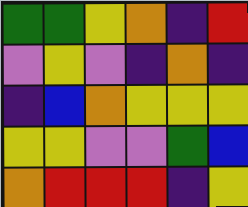[["green", "green", "yellow", "orange", "indigo", "red"], ["violet", "yellow", "violet", "indigo", "orange", "indigo"], ["indigo", "blue", "orange", "yellow", "yellow", "yellow"], ["yellow", "yellow", "violet", "violet", "green", "blue"], ["orange", "red", "red", "red", "indigo", "yellow"]]